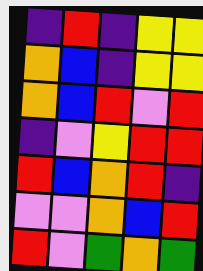[["indigo", "red", "indigo", "yellow", "yellow"], ["orange", "blue", "indigo", "yellow", "yellow"], ["orange", "blue", "red", "violet", "red"], ["indigo", "violet", "yellow", "red", "red"], ["red", "blue", "orange", "red", "indigo"], ["violet", "violet", "orange", "blue", "red"], ["red", "violet", "green", "orange", "green"]]